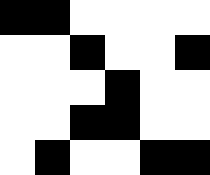[["black", "black", "white", "white", "white", "white"], ["white", "white", "black", "white", "white", "black"], ["white", "white", "white", "black", "white", "white"], ["white", "white", "black", "black", "white", "white"], ["white", "black", "white", "white", "black", "black"]]